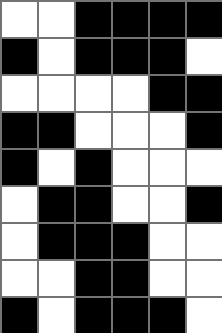[["white", "white", "black", "black", "black", "black"], ["black", "white", "black", "black", "black", "white"], ["white", "white", "white", "white", "black", "black"], ["black", "black", "white", "white", "white", "black"], ["black", "white", "black", "white", "white", "white"], ["white", "black", "black", "white", "white", "black"], ["white", "black", "black", "black", "white", "white"], ["white", "white", "black", "black", "white", "white"], ["black", "white", "black", "black", "black", "white"]]